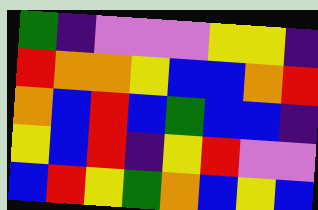[["green", "indigo", "violet", "violet", "violet", "yellow", "yellow", "indigo"], ["red", "orange", "orange", "yellow", "blue", "blue", "orange", "red"], ["orange", "blue", "red", "blue", "green", "blue", "blue", "indigo"], ["yellow", "blue", "red", "indigo", "yellow", "red", "violet", "violet"], ["blue", "red", "yellow", "green", "orange", "blue", "yellow", "blue"]]